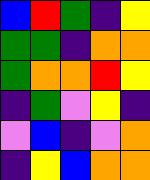[["blue", "red", "green", "indigo", "yellow"], ["green", "green", "indigo", "orange", "orange"], ["green", "orange", "orange", "red", "yellow"], ["indigo", "green", "violet", "yellow", "indigo"], ["violet", "blue", "indigo", "violet", "orange"], ["indigo", "yellow", "blue", "orange", "orange"]]